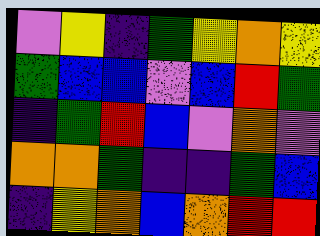[["violet", "yellow", "indigo", "green", "yellow", "orange", "yellow"], ["green", "blue", "blue", "violet", "blue", "red", "green"], ["indigo", "green", "red", "blue", "violet", "orange", "violet"], ["orange", "orange", "green", "indigo", "indigo", "green", "blue"], ["indigo", "yellow", "orange", "blue", "orange", "red", "red"]]